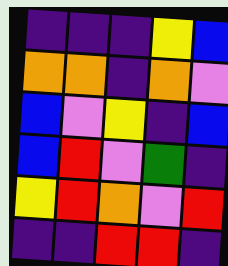[["indigo", "indigo", "indigo", "yellow", "blue"], ["orange", "orange", "indigo", "orange", "violet"], ["blue", "violet", "yellow", "indigo", "blue"], ["blue", "red", "violet", "green", "indigo"], ["yellow", "red", "orange", "violet", "red"], ["indigo", "indigo", "red", "red", "indigo"]]